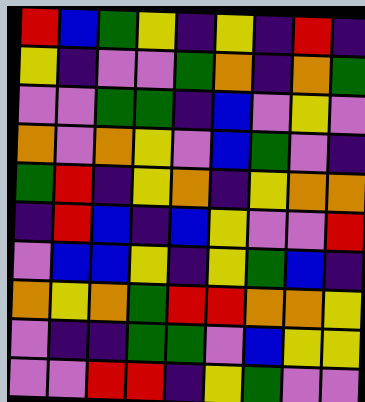[["red", "blue", "green", "yellow", "indigo", "yellow", "indigo", "red", "indigo"], ["yellow", "indigo", "violet", "violet", "green", "orange", "indigo", "orange", "green"], ["violet", "violet", "green", "green", "indigo", "blue", "violet", "yellow", "violet"], ["orange", "violet", "orange", "yellow", "violet", "blue", "green", "violet", "indigo"], ["green", "red", "indigo", "yellow", "orange", "indigo", "yellow", "orange", "orange"], ["indigo", "red", "blue", "indigo", "blue", "yellow", "violet", "violet", "red"], ["violet", "blue", "blue", "yellow", "indigo", "yellow", "green", "blue", "indigo"], ["orange", "yellow", "orange", "green", "red", "red", "orange", "orange", "yellow"], ["violet", "indigo", "indigo", "green", "green", "violet", "blue", "yellow", "yellow"], ["violet", "violet", "red", "red", "indigo", "yellow", "green", "violet", "violet"]]